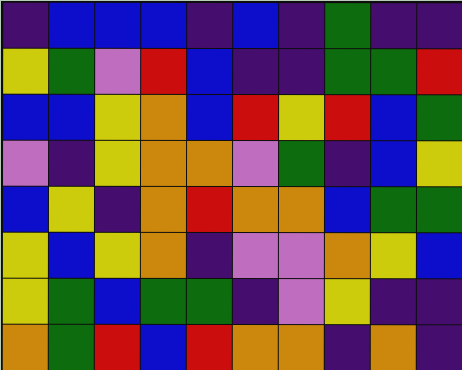[["indigo", "blue", "blue", "blue", "indigo", "blue", "indigo", "green", "indigo", "indigo"], ["yellow", "green", "violet", "red", "blue", "indigo", "indigo", "green", "green", "red"], ["blue", "blue", "yellow", "orange", "blue", "red", "yellow", "red", "blue", "green"], ["violet", "indigo", "yellow", "orange", "orange", "violet", "green", "indigo", "blue", "yellow"], ["blue", "yellow", "indigo", "orange", "red", "orange", "orange", "blue", "green", "green"], ["yellow", "blue", "yellow", "orange", "indigo", "violet", "violet", "orange", "yellow", "blue"], ["yellow", "green", "blue", "green", "green", "indigo", "violet", "yellow", "indigo", "indigo"], ["orange", "green", "red", "blue", "red", "orange", "orange", "indigo", "orange", "indigo"]]